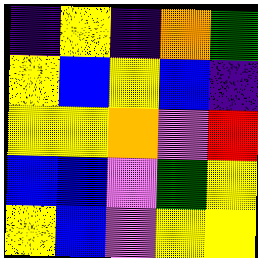[["indigo", "yellow", "indigo", "orange", "green"], ["yellow", "blue", "yellow", "blue", "indigo"], ["yellow", "yellow", "orange", "violet", "red"], ["blue", "blue", "violet", "green", "yellow"], ["yellow", "blue", "violet", "yellow", "yellow"]]